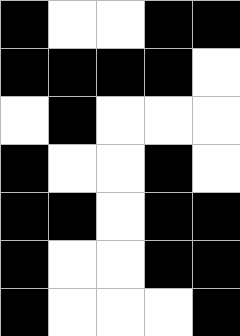[["black", "white", "white", "black", "black"], ["black", "black", "black", "black", "white"], ["white", "black", "white", "white", "white"], ["black", "white", "white", "black", "white"], ["black", "black", "white", "black", "black"], ["black", "white", "white", "black", "black"], ["black", "white", "white", "white", "black"]]